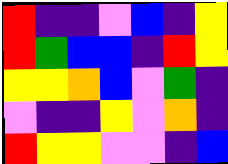[["red", "indigo", "indigo", "violet", "blue", "indigo", "yellow"], ["red", "green", "blue", "blue", "indigo", "red", "yellow"], ["yellow", "yellow", "orange", "blue", "violet", "green", "indigo"], ["violet", "indigo", "indigo", "yellow", "violet", "orange", "indigo"], ["red", "yellow", "yellow", "violet", "violet", "indigo", "blue"]]